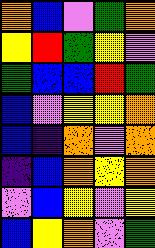[["orange", "blue", "violet", "green", "orange"], ["yellow", "red", "green", "yellow", "violet"], ["green", "blue", "blue", "red", "green"], ["blue", "violet", "yellow", "yellow", "orange"], ["blue", "indigo", "orange", "violet", "orange"], ["indigo", "blue", "orange", "yellow", "orange"], ["violet", "blue", "yellow", "violet", "yellow"], ["blue", "yellow", "orange", "violet", "green"]]